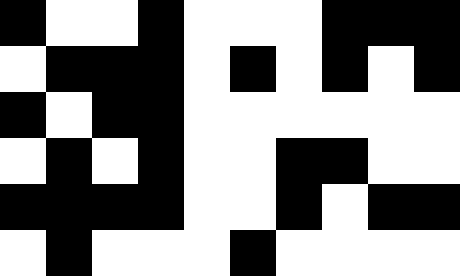[["black", "white", "white", "black", "white", "white", "white", "black", "black", "black"], ["white", "black", "black", "black", "white", "black", "white", "black", "white", "black"], ["black", "white", "black", "black", "white", "white", "white", "white", "white", "white"], ["white", "black", "white", "black", "white", "white", "black", "black", "white", "white"], ["black", "black", "black", "black", "white", "white", "black", "white", "black", "black"], ["white", "black", "white", "white", "white", "black", "white", "white", "white", "white"]]